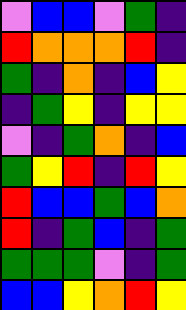[["violet", "blue", "blue", "violet", "green", "indigo"], ["red", "orange", "orange", "orange", "red", "indigo"], ["green", "indigo", "orange", "indigo", "blue", "yellow"], ["indigo", "green", "yellow", "indigo", "yellow", "yellow"], ["violet", "indigo", "green", "orange", "indigo", "blue"], ["green", "yellow", "red", "indigo", "red", "yellow"], ["red", "blue", "blue", "green", "blue", "orange"], ["red", "indigo", "green", "blue", "indigo", "green"], ["green", "green", "green", "violet", "indigo", "green"], ["blue", "blue", "yellow", "orange", "red", "yellow"]]